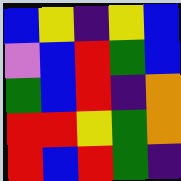[["blue", "yellow", "indigo", "yellow", "blue"], ["violet", "blue", "red", "green", "blue"], ["green", "blue", "red", "indigo", "orange"], ["red", "red", "yellow", "green", "orange"], ["red", "blue", "red", "green", "indigo"]]